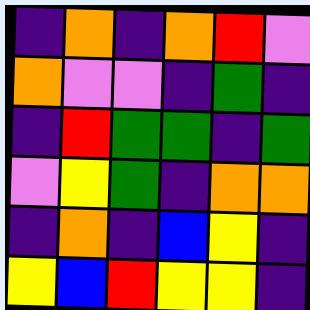[["indigo", "orange", "indigo", "orange", "red", "violet"], ["orange", "violet", "violet", "indigo", "green", "indigo"], ["indigo", "red", "green", "green", "indigo", "green"], ["violet", "yellow", "green", "indigo", "orange", "orange"], ["indigo", "orange", "indigo", "blue", "yellow", "indigo"], ["yellow", "blue", "red", "yellow", "yellow", "indigo"]]